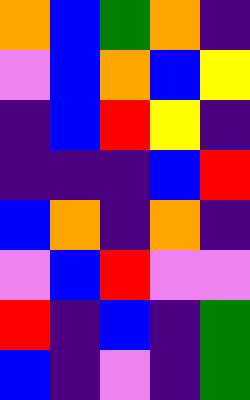[["orange", "blue", "green", "orange", "indigo"], ["violet", "blue", "orange", "blue", "yellow"], ["indigo", "blue", "red", "yellow", "indigo"], ["indigo", "indigo", "indigo", "blue", "red"], ["blue", "orange", "indigo", "orange", "indigo"], ["violet", "blue", "red", "violet", "violet"], ["red", "indigo", "blue", "indigo", "green"], ["blue", "indigo", "violet", "indigo", "green"]]